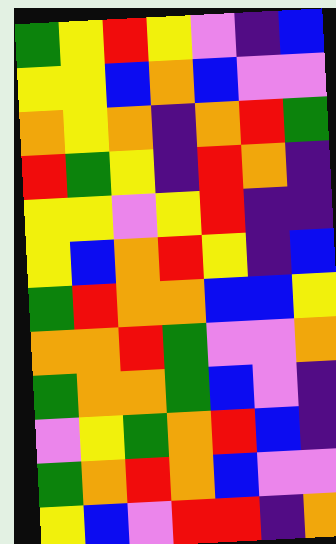[["green", "yellow", "red", "yellow", "violet", "indigo", "blue"], ["yellow", "yellow", "blue", "orange", "blue", "violet", "violet"], ["orange", "yellow", "orange", "indigo", "orange", "red", "green"], ["red", "green", "yellow", "indigo", "red", "orange", "indigo"], ["yellow", "yellow", "violet", "yellow", "red", "indigo", "indigo"], ["yellow", "blue", "orange", "red", "yellow", "indigo", "blue"], ["green", "red", "orange", "orange", "blue", "blue", "yellow"], ["orange", "orange", "red", "green", "violet", "violet", "orange"], ["green", "orange", "orange", "green", "blue", "violet", "indigo"], ["violet", "yellow", "green", "orange", "red", "blue", "indigo"], ["green", "orange", "red", "orange", "blue", "violet", "violet"], ["yellow", "blue", "violet", "red", "red", "indigo", "orange"]]